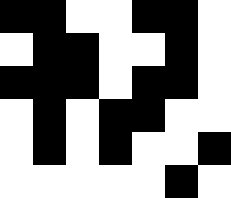[["black", "black", "white", "white", "black", "black", "white"], ["white", "black", "black", "white", "white", "black", "white"], ["black", "black", "black", "white", "black", "black", "white"], ["white", "black", "white", "black", "black", "white", "white"], ["white", "black", "white", "black", "white", "white", "black"], ["white", "white", "white", "white", "white", "black", "white"]]